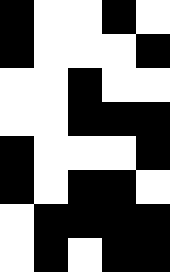[["black", "white", "white", "black", "white"], ["black", "white", "white", "white", "black"], ["white", "white", "black", "white", "white"], ["white", "white", "black", "black", "black"], ["black", "white", "white", "white", "black"], ["black", "white", "black", "black", "white"], ["white", "black", "black", "black", "black"], ["white", "black", "white", "black", "black"]]